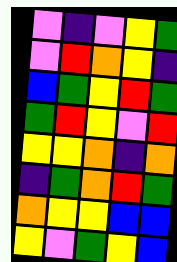[["violet", "indigo", "violet", "yellow", "green"], ["violet", "red", "orange", "yellow", "indigo"], ["blue", "green", "yellow", "red", "green"], ["green", "red", "yellow", "violet", "red"], ["yellow", "yellow", "orange", "indigo", "orange"], ["indigo", "green", "orange", "red", "green"], ["orange", "yellow", "yellow", "blue", "blue"], ["yellow", "violet", "green", "yellow", "blue"]]